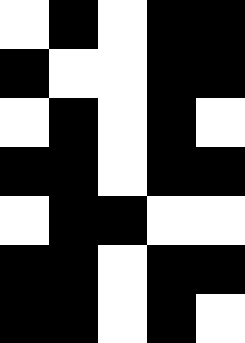[["white", "black", "white", "black", "black"], ["black", "white", "white", "black", "black"], ["white", "black", "white", "black", "white"], ["black", "black", "white", "black", "black"], ["white", "black", "black", "white", "white"], ["black", "black", "white", "black", "black"], ["black", "black", "white", "black", "white"]]